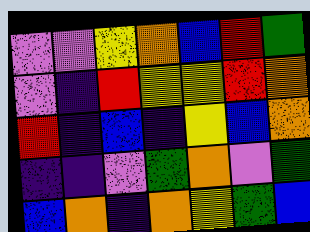[["violet", "violet", "yellow", "orange", "blue", "red", "green"], ["violet", "indigo", "red", "yellow", "yellow", "red", "orange"], ["red", "indigo", "blue", "indigo", "yellow", "blue", "orange"], ["indigo", "indigo", "violet", "green", "orange", "violet", "green"], ["blue", "orange", "indigo", "orange", "yellow", "green", "blue"]]